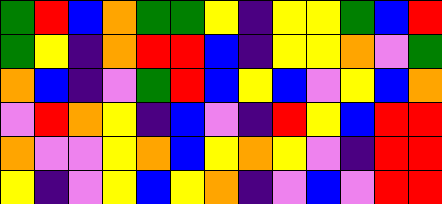[["green", "red", "blue", "orange", "green", "green", "yellow", "indigo", "yellow", "yellow", "green", "blue", "red"], ["green", "yellow", "indigo", "orange", "red", "red", "blue", "indigo", "yellow", "yellow", "orange", "violet", "green"], ["orange", "blue", "indigo", "violet", "green", "red", "blue", "yellow", "blue", "violet", "yellow", "blue", "orange"], ["violet", "red", "orange", "yellow", "indigo", "blue", "violet", "indigo", "red", "yellow", "blue", "red", "red"], ["orange", "violet", "violet", "yellow", "orange", "blue", "yellow", "orange", "yellow", "violet", "indigo", "red", "red"], ["yellow", "indigo", "violet", "yellow", "blue", "yellow", "orange", "indigo", "violet", "blue", "violet", "red", "red"]]